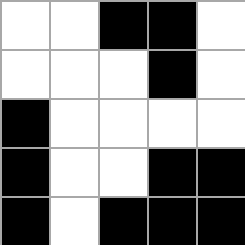[["white", "white", "black", "black", "white"], ["white", "white", "white", "black", "white"], ["black", "white", "white", "white", "white"], ["black", "white", "white", "black", "black"], ["black", "white", "black", "black", "black"]]